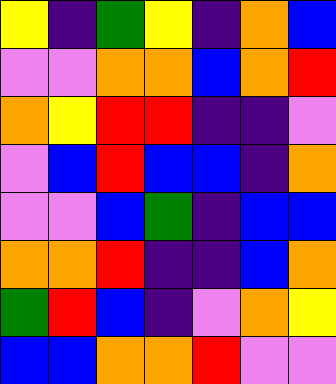[["yellow", "indigo", "green", "yellow", "indigo", "orange", "blue"], ["violet", "violet", "orange", "orange", "blue", "orange", "red"], ["orange", "yellow", "red", "red", "indigo", "indigo", "violet"], ["violet", "blue", "red", "blue", "blue", "indigo", "orange"], ["violet", "violet", "blue", "green", "indigo", "blue", "blue"], ["orange", "orange", "red", "indigo", "indigo", "blue", "orange"], ["green", "red", "blue", "indigo", "violet", "orange", "yellow"], ["blue", "blue", "orange", "orange", "red", "violet", "violet"]]